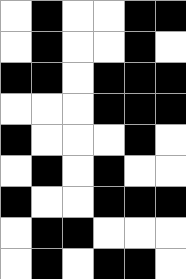[["white", "black", "white", "white", "black", "black"], ["white", "black", "white", "white", "black", "white"], ["black", "black", "white", "black", "black", "black"], ["white", "white", "white", "black", "black", "black"], ["black", "white", "white", "white", "black", "white"], ["white", "black", "white", "black", "white", "white"], ["black", "white", "white", "black", "black", "black"], ["white", "black", "black", "white", "white", "white"], ["white", "black", "white", "black", "black", "white"]]